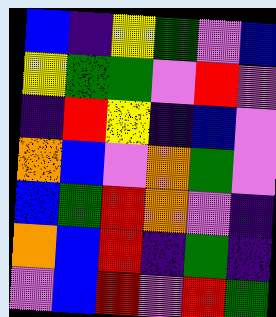[["blue", "indigo", "yellow", "green", "violet", "blue"], ["yellow", "green", "green", "violet", "red", "violet"], ["indigo", "red", "yellow", "indigo", "blue", "violet"], ["orange", "blue", "violet", "orange", "green", "violet"], ["blue", "green", "red", "orange", "violet", "indigo"], ["orange", "blue", "red", "indigo", "green", "indigo"], ["violet", "blue", "red", "violet", "red", "green"]]